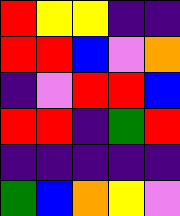[["red", "yellow", "yellow", "indigo", "indigo"], ["red", "red", "blue", "violet", "orange"], ["indigo", "violet", "red", "red", "blue"], ["red", "red", "indigo", "green", "red"], ["indigo", "indigo", "indigo", "indigo", "indigo"], ["green", "blue", "orange", "yellow", "violet"]]